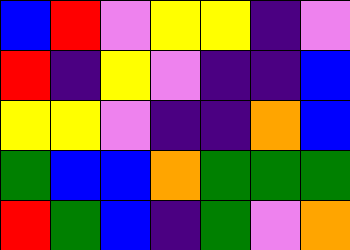[["blue", "red", "violet", "yellow", "yellow", "indigo", "violet"], ["red", "indigo", "yellow", "violet", "indigo", "indigo", "blue"], ["yellow", "yellow", "violet", "indigo", "indigo", "orange", "blue"], ["green", "blue", "blue", "orange", "green", "green", "green"], ["red", "green", "blue", "indigo", "green", "violet", "orange"]]